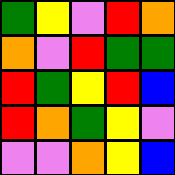[["green", "yellow", "violet", "red", "orange"], ["orange", "violet", "red", "green", "green"], ["red", "green", "yellow", "red", "blue"], ["red", "orange", "green", "yellow", "violet"], ["violet", "violet", "orange", "yellow", "blue"]]